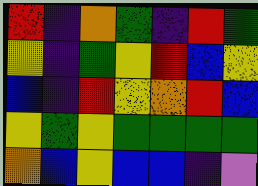[["red", "indigo", "orange", "green", "indigo", "red", "green"], ["yellow", "indigo", "green", "yellow", "red", "blue", "yellow"], ["blue", "indigo", "red", "yellow", "orange", "red", "blue"], ["yellow", "green", "yellow", "green", "green", "green", "green"], ["orange", "blue", "yellow", "blue", "blue", "indigo", "violet"]]